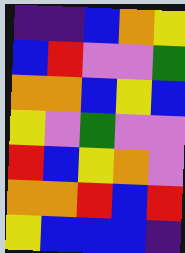[["indigo", "indigo", "blue", "orange", "yellow"], ["blue", "red", "violet", "violet", "green"], ["orange", "orange", "blue", "yellow", "blue"], ["yellow", "violet", "green", "violet", "violet"], ["red", "blue", "yellow", "orange", "violet"], ["orange", "orange", "red", "blue", "red"], ["yellow", "blue", "blue", "blue", "indigo"]]